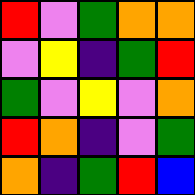[["red", "violet", "green", "orange", "orange"], ["violet", "yellow", "indigo", "green", "red"], ["green", "violet", "yellow", "violet", "orange"], ["red", "orange", "indigo", "violet", "green"], ["orange", "indigo", "green", "red", "blue"]]